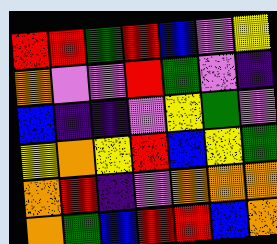[["red", "red", "green", "red", "blue", "violet", "yellow"], ["orange", "violet", "violet", "red", "green", "violet", "indigo"], ["blue", "indigo", "indigo", "violet", "yellow", "green", "violet"], ["yellow", "orange", "yellow", "red", "blue", "yellow", "green"], ["orange", "red", "indigo", "violet", "orange", "orange", "orange"], ["orange", "green", "blue", "red", "red", "blue", "orange"]]